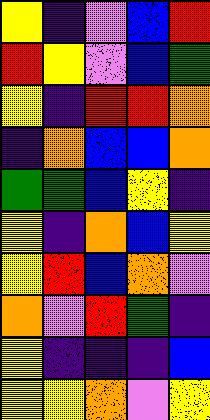[["yellow", "indigo", "violet", "blue", "red"], ["red", "yellow", "violet", "blue", "green"], ["yellow", "indigo", "red", "red", "orange"], ["indigo", "orange", "blue", "blue", "orange"], ["green", "green", "blue", "yellow", "indigo"], ["yellow", "indigo", "orange", "blue", "yellow"], ["yellow", "red", "blue", "orange", "violet"], ["orange", "violet", "red", "green", "indigo"], ["yellow", "indigo", "indigo", "indigo", "blue"], ["yellow", "yellow", "orange", "violet", "yellow"]]